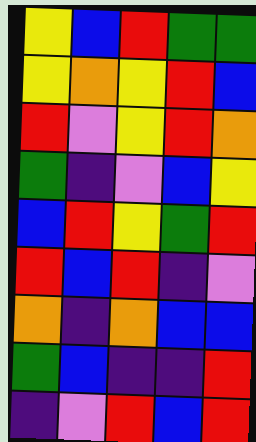[["yellow", "blue", "red", "green", "green"], ["yellow", "orange", "yellow", "red", "blue"], ["red", "violet", "yellow", "red", "orange"], ["green", "indigo", "violet", "blue", "yellow"], ["blue", "red", "yellow", "green", "red"], ["red", "blue", "red", "indigo", "violet"], ["orange", "indigo", "orange", "blue", "blue"], ["green", "blue", "indigo", "indigo", "red"], ["indigo", "violet", "red", "blue", "red"]]